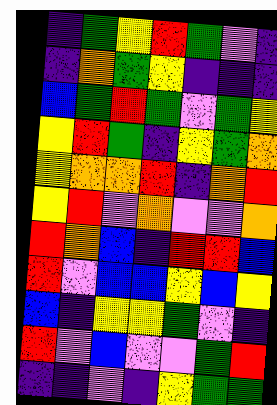[["indigo", "green", "yellow", "red", "green", "violet", "indigo"], ["indigo", "orange", "green", "yellow", "indigo", "indigo", "indigo"], ["blue", "green", "red", "green", "violet", "green", "yellow"], ["yellow", "red", "green", "indigo", "yellow", "green", "orange"], ["yellow", "orange", "orange", "red", "indigo", "orange", "red"], ["yellow", "red", "violet", "orange", "violet", "violet", "orange"], ["red", "orange", "blue", "indigo", "red", "red", "blue"], ["red", "violet", "blue", "blue", "yellow", "blue", "yellow"], ["blue", "indigo", "yellow", "yellow", "green", "violet", "indigo"], ["red", "violet", "blue", "violet", "violet", "green", "red"], ["indigo", "indigo", "violet", "indigo", "yellow", "green", "green"]]